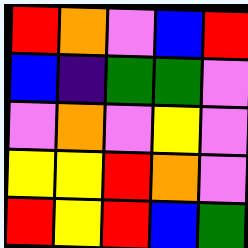[["red", "orange", "violet", "blue", "red"], ["blue", "indigo", "green", "green", "violet"], ["violet", "orange", "violet", "yellow", "violet"], ["yellow", "yellow", "red", "orange", "violet"], ["red", "yellow", "red", "blue", "green"]]